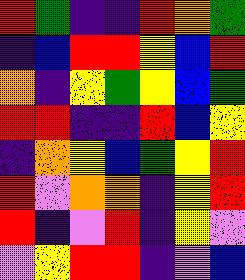[["red", "green", "indigo", "indigo", "red", "orange", "green"], ["indigo", "blue", "red", "red", "yellow", "blue", "red"], ["orange", "indigo", "yellow", "green", "yellow", "blue", "green"], ["red", "red", "indigo", "indigo", "red", "blue", "yellow"], ["indigo", "orange", "yellow", "blue", "green", "yellow", "red"], ["red", "violet", "orange", "orange", "indigo", "yellow", "red"], ["red", "indigo", "violet", "red", "indigo", "yellow", "violet"], ["violet", "yellow", "red", "red", "indigo", "violet", "blue"]]